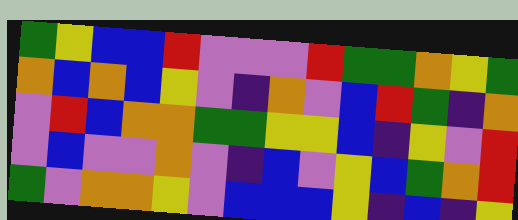[["green", "yellow", "blue", "blue", "red", "violet", "violet", "violet", "red", "green", "green", "orange", "yellow", "green"], ["orange", "blue", "orange", "blue", "yellow", "violet", "indigo", "orange", "violet", "blue", "red", "green", "indigo", "orange"], ["violet", "red", "blue", "orange", "orange", "green", "green", "yellow", "yellow", "blue", "indigo", "yellow", "violet", "red"], ["violet", "blue", "violet", "violet", "orange", "violet", "indigo", "blue", "violet", "yellow", "blue", "green", "orange", "red"], ["green", "violet", "orange", "orange", "yellow", "violet", "blue", "blue", "blue", "yellow", "indigo", "blue", "indigo", "yellow"]]